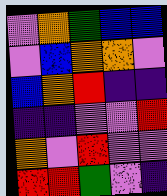[["violet", "orange", "green", "blue", "blue"], ["violet", "blue", "orange", "orange", "violet"], ["blue", "orange", "red", "indigo", "indigo"], ["indigo", "indigo", "violet", "violet", "red"], ["orange", "violet", "red", "violet", "violet"], ["red", "red", "green", "violet", "indigo"]]